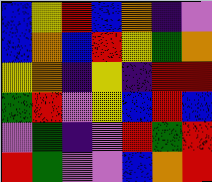[["blue", "yellow", "red", "blue", "orange", "indigo", "violet"], ["blue", "orange", "blue", "red", "yellow", "green", "orange"], ["yellow", "orange", "indigo", "yellow", "indigo", "red", "red"], ["green", "red", "violet", "yellow", "blue", "red", "blue"], ["violet", "green", "indigo", "violet", "red", "green", "red"], ["red", "green", "violet", "violet", "blue", "orange", "red"]]